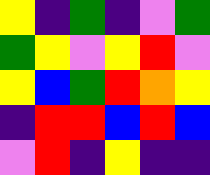[["yellow", "indigo", "green", "indigo", "violet", "green"], ["green", "yellow", "violet", "yellow", "red", "violet"], ["yellow", "blue", "green", "red", "orange", "yellow"], ["indigo", "red", "red", "blue", "red", "blue"], ["violet", "red", "indigo", "yellow", "indigo", "indigo"]]